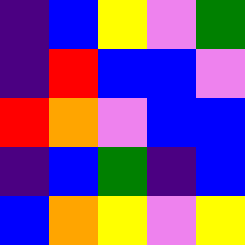[["indigo", "blue", "yellow", "violet", "green"], ["indigo", "red", "blue", "blue", "violet"], ["red", "orange", "violet", "blue", "blue"], ["indigo", "blue", "green", "indigo", "blue"], ["blue", "orange", "yellow", "violet", "yellow"]]